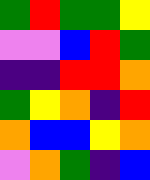[["green", "red", "green", "green", "yellow"], ["violet", "violet", "blue", "red", "green"], ["indigo", "indigo", "red", "red", "orange"], ["green", "yellow", "orange", "indigo", "red"], ["orange", "blue", "blue", "yellow", "orange"], ["violet", "orange", "green", "indigo", "blue"]]